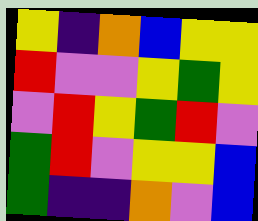[["yellow", "indigo", "orange", "blue", "yellow", "yellow"], ["red", "violet", "violet", "yellow", "green", "yellow"], ["violet", "red", "yellow", "green", "red", "violet"], ["green", "red", "violet", "yellow", "yellow", "blue"], ["green", "indigo", "indigo", "orange", "violet", "blue"]]